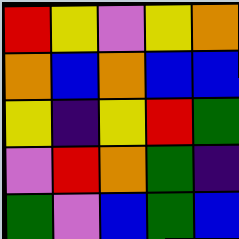[["red", "yellow", "violet", "yellow", "orange"], ["orange", "blue", "orange", "blue", "blue"], ["yellow", "indigo", "yellow", "red", "green"], ["violet", "red", "orange", "green", "indigo"], ["green", "violet", "blue", "green", "blue"]]